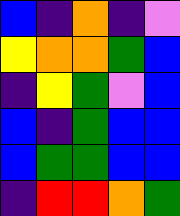[["blue", "indigo", "orange", "indigo", "violet"], ["yellow", "orange", "orange", "green", "blue"], ["indigo", "yellow", "green", "violet", "blue"], ["blue", "indigo", "green", "blue", "blue"], ["blue", "green", "green", "blue", "blue"], ["indigo", "red", "red", "orange", "green"]]